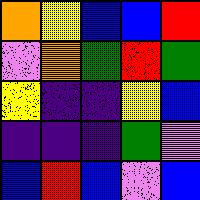[["orange", "yellow", "blue", "blue", "red"], ["violet", "orange", "green", "red", "green"], ["yellow", "indigo", "indigo", "yellow", "blue"], ["indigo", "indigo", "indigo", "green", "violet"], ["blue", "red", "blue", "violet", "blue"]]